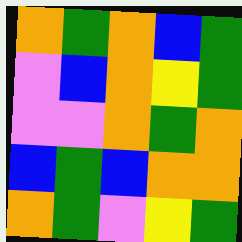[["orange", "green", "orange", "blue", "green"], ["violet", "blue", "orange", "yellow", "green"], ["violet", "violet", "orange", "green", "orange"], ["blue", "green", "blue", "orange", "orange"], ["orange", "green", "violet", "yellow", "green"]]